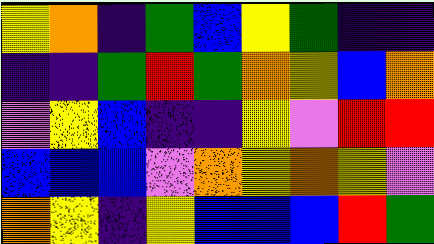[["yellow", "orange", "indigo", "green", "blue", "yellow", "green", "indigo", "indigo"], ["indigo", "indigo", "green", "red", "green", "orange", "yellow", "blue", "orange"], ["violet", "yellow", "blue", "indigo", "indigo", "yellow", "violet", "red", "red"], ["blue", "blue", "blue", "violet", "orange", "yellow", "orange", "yellow", "violet"], ["orange", "yellow", "indigo", "yellow", "blue", "blue", "blue", "red", "green"]]